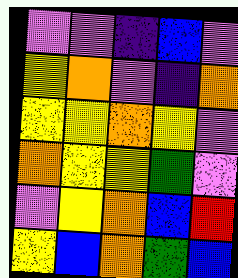[["violet", "violet", "indigo", "blue", "violet"], ["yellow", "orange", "violet", "indigo", "orange"], ["yellow", "yellow", "orange", "yellow", "violet"], ["orange", "yellow", "yellow", "green", "violet"], ["violet", "yellow", "orange", "blue", "red"], ["yellow", "blue", "orange", "green", "blue"]]